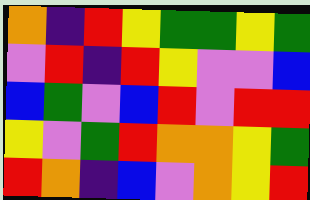[["orange", "indigo", "red", "yellow", "green", "green", "yellow", "green"], ["violet", "red", "indigo", "red", "yellow", "violet", "violet", "blue"], ["blue", "green", "violet", "blue", "red", "violet", "red", "red"], ["yellow", "violet", "green", "red", "orange", "orange", "yellow", "green"], ["red", "orange", "indigo", "blue", "violet", "orange", "yellow", "red"]]